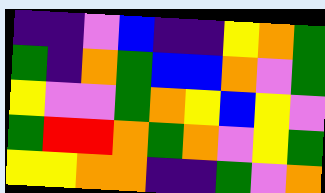[["indigo", "indigo", "violet", "blue", "indigo", "indigo", "yellow", "orange", "green"], ["green", "indigo", "orange", "green", "blue", "blue", "orange", "violet", "green"], ["yellow", "violet", "violet", "green", "orange", "yellow", "blue", "yellow", "violet"], ["green", "red", "red", "orange", "green", "orange", "violet", "yellow", "green"], ["yellow", "yellow", "orange", "orange", "indigo", "indigo", "green", "violet", "orange"]]